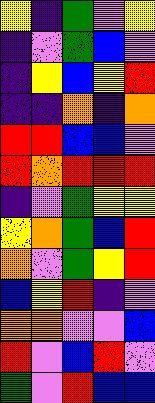[["yellow", "indigo", "green", "violet", "yellow"], ["indigo", "violet", "green", "blue", "violet"], ["indigo", "yellow", "blue", "yellow", "red"], ["indigo", "indigo", "orange", "indigo", "orange"], ["red", "red", "blue", "blue", "violet"], ["red", "orange", "red", "red", "red"], ["indigo", "violet", "green", "yellow", "yellow"], ["yellow", "orange", "green", "blue", "red"], ["orange", "violet", "green", "yellow", "red"], ["blue", "yellow", "red", "indigo", "violet"], ["orange", "orange", "violet", "violet", "blue"], ["red", "violet", "blue", "red", "violet"], ["green", "violet", "red", "blue", "blue"]]